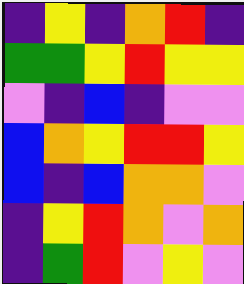[["indigo", "yellow", "indigo", "orange", "red", "indigo"], ["green", "green", "yellow", "red", "yellow", "yellow"], ["violet", "indigo", "blue", "indigo", "violet", "violet"], ["blue", "orange", "yellow", "red", "red", "yellow"], ["blue", "indigo", "blue", "orange", "orange", "violet"], ["indigo", "yellow", "red", "orange", "violet", "orange"], ["indigo", "green", "red", "violet", "yellow", "violet"]]